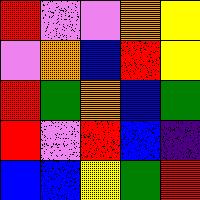[["red", "violet", "violet", "orange", "yellow"], ["violet", "orange", "blue", "red", "yellow"], ["red", "green", "orange", "blue", "green"], ["red", "violet", "red", "blue", "indigo"], ["blue", "blue", "yellow", "green", "red"]]